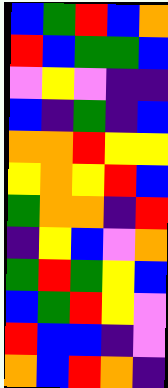[["blue", "green", "red", "blue", "orange"], ["red", "blue", "green", "green", "blue"], ["violet", "yellow", "violet", "indigo", "indigo"], ["blue", "indigo", "green", "indigo", "blue"], ["orange", "orange", "red", "yellow", "yellow"], ["yellow", "orange", "yellow", "red", "blue"], ["green", "orange", "orange", "indigo", "red"], ["indigo", "yellow", "blue", "violet", "orange"], ["green", "red", "green", "yellow", "blue"], ["blue", "green", "red", "yellow", "violet"], ["red", "blue", "blue", "indigo", "violet"], ["orange", "blue", "red", "orange", "indigo"]]